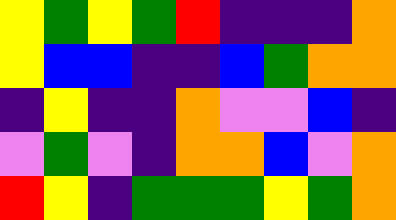[["yellow", "green", "yellow", "green", "red", "indigo", "indigo", "indigo", "orange"], ["yellow", "blue", "blue", "indigo", "indigo", "blue", "green", "orange", "orange"], ["indigo", "yellow", "indigo", "indigo", "orange", "violet", "violet", "blue", "indigo"], ["violet", "green", "violet", "indigo", "orange", "orange", "blue", "violet", "orange"], ["red", "yellow", "indigo", "green", "green", "green", "yellow", "green", "orange"]]